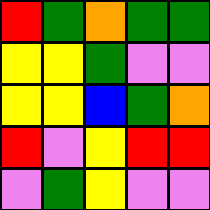[["red", "green", "orange", "green", "green"], ["yellow", "yellow", "green", "violet", "violet"], ["yellow", "yellow", "blue", "green", "orange"], ["red", "violet", "yellow", "red", "red"], ["violet", "green", "yellow", "violet", "violet"]]